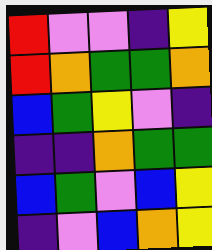[["red", "violet", "violet", "indigo", "yellow"], ["red", "orange", "green", "green", "orange"], ["blue", "green", "yellow", "violet", "indigo"], ["indigo", "indigo", "orange", "green", "green"], ["blue", "green", "violet", "blue", "yellow"], ["indigo", "violet", "blue", "orange", "yellow"]]